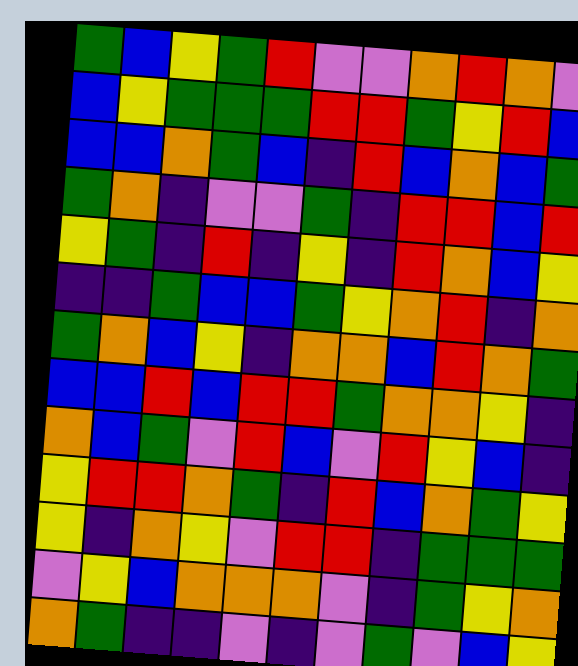[["green", "blue", "yellow", "green", "red", "violet", "violet", "orange", "red", "orange", "violet"], ["blue", "yellow", "green", "green", "green", "red", "red", "green", "yellow", "red", "blue"], ["blue", "blue", "orange", "green", "blue", "indigo", "red", "blue", "orange", "blue", "green"], ["green", "orange", "indigo", "violet", "violet", "green", "indigo", "red", "red", "blue", "red"], ["yellow", "green", "indigo", "red", "indigo", "yellow", "indigo", "red", "orange", "blue", "yellow"], ["indigo", "indigo", "green", "blue", "blue", "green", "yellow", "orange", "red", "indigo", "orange"], ["green", "orange", "blue", "yellow", "indigo", "orange", "orange", "blue", "red", "orange", "green"], ["blue", "blue", "red", "blue", "red", "red", "green", "orange", "orange", "yellow", "indigo"], ["orange", "blue", "green", "violet", "red", "blue", "violet", "red", "yellow", "blue", "indigo"], ["yellow", "red", "red", "orange", "green", "indigo", "red", "blue", "orange", "green", "yellow"], ["yellow", "indigo", "orange", "yellow", "violet", "red", "red", "indigo", "green", "green", "green"], ["violet", "yellow", "blue", "orange", "orange", "orange", "violet", "indigo", "green", "yellow", "orange"], ["orange", "green", "indigo", "indigo", "violet", "indigo", "violet", "green", "violet", "blue", "yellow"]]